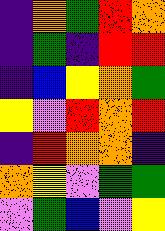[["indigo", "orange", "green", "red", "orange"], ["indigo", "green", "indigo", "red", "red"], ["indigo", "blue", "yellow", "orange", "green"], ["yellow", "violet", "red", "orange", "red"], ["indigo", "red", "orange", "orange", "indigo"], ["orange", "yellow", "violet", "green", "green"], ["violet", "green", "blue", "violet", "yellow"]]